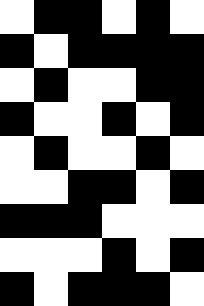[["white", "black", "black", "white", "black", "white"], ["black", "white", "black", "black", "black", "black"], ["white", "black", "white", "white", "black", "black"], ["black", "white", "white", "black", "white", "black"], ["white", "black", "white", "white", "black", "white"], ["white", "white", "black", "black", "white", "black"], ["black", "black", "black", "white", "white", "white"], ["white", "white", "white", "black", "white", "black"], ["black", "white", "black", "black", "black", "white"]]